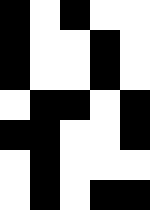[["black", "white", "black", "white", "white"], ["black", "white", "white", "black", "white"], ["black", "white", "white", "black", "white"], ["white", "black", "black", "white", "black"], ["black", "black", "white", "white", "black"], ["white", "black", "white", "white", "white"], ["white", "black", "white", "black", "black"]]